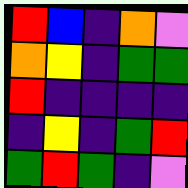[["red", "blue", "indigo", "orange", "violet"], ["orange", "yellow", "indigo", "green", "green"], ["red", "indigo", "indigo", "indigo", "indigo"], ["indigo", "yellow", "indigo", "green", "red"], ["green", "red", "green", "indigo", "violet"]]